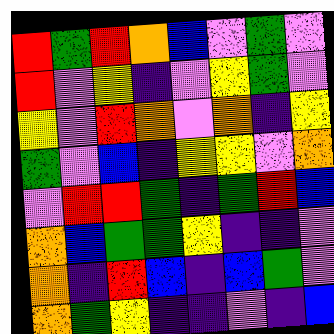[["red", "green", "red", "orange", "blue", "violet", "green", "violet"], ["red", "violet", "yellow", "indigo", "violet", "yellow", "green", "violet"], ["yellow", "violet", "red", "orange", "violet", "orange", "indigo", "yellow"], ["green", "violet", "blue", "indigo", "yellow", "yellow", "violet", "orange"], ["violet", "red", "red", "green", "indigo", "green", "red", "blue"], ["orange", "blue", "green", "green", "yellow", "indigo", "indigo", "violet"], ["orange", "indigo", "red", "blue", "indigo", "blue", "green", "violet"], ["orange", "green", "yellow", "indigo", "indigo", "violet", "indigo", "blue"]]